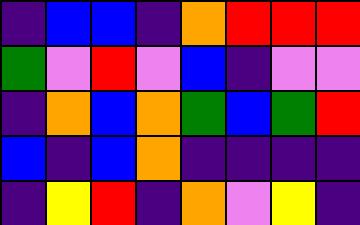[["indigo", "blue", "blue", "indigo", "orange", "red", "red", "red"], ["green", "violet", "red", "violet", "blue", "indigo", "violet", "violet"], ["indigo", "orange", "blue", "orange", "green", "blue", "green", "red"], ["blue", "indigo", "blue", "orange", "indigo", "indigo", "indigo", "indigo"], ["indigo", "yellow", "red", "indigo", "orange", "violet", "yellow", "indigo"]]